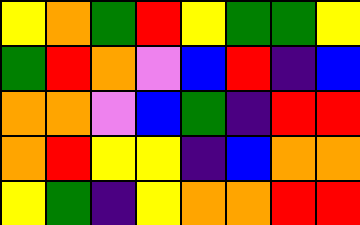[["yellow", "orange", "green", "red", "yellow", "green", "green", "yellow"], ["green", "red", "orange", "violet", "blue", "red", "indigo", "blue"], ["orange", "orange", "violet", "blue", "green", "indigo", "red", "red"], ["orange", "red", "yellow", "yellow", "indigo", "blue", "orange", "orange"], ["yellow", "green", "indigo", "yellow", "orange", "orange", "red", "red"]]